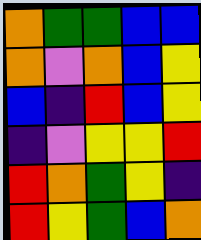[["orange", "green", "green", "blue", "blue"], ["orange", "violet", "orange", "blue", "yellow"], ["blue", "indigo", "red", "blue", "yellow"], ["indigo", "violet", "yellow", "yellow", "red"], ["red", "orange", "green", "yellow", "indigo"], ["red", "yellow", "green", "blue", "orange"]]